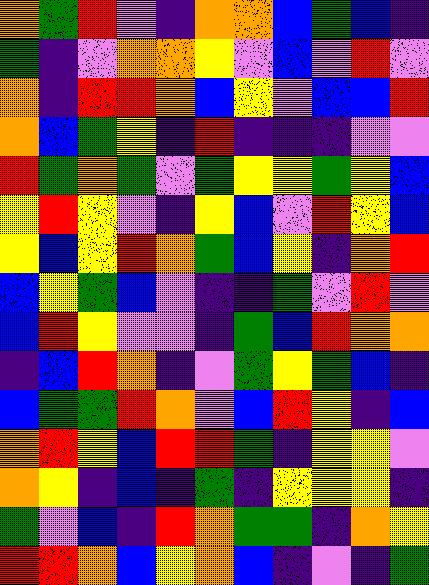[["orange", "green", "red", "violet", "indigo", "orange", "orange", "blue", "green", "blue", "indigo"], ["green", "indigo", "violet", "orange", "orange", "yellow", "violet", "blue", "violet", "red", "violet"], ["orange", "indigo", "red", "red", "orange", "blue", "yellow", "violet", "blue", "blue", "red"], ["orange", "blue", "green", "yellow", "indigo", "red", "indigo", "indigo", "indigo", "violet", "violet"], ["red", "green", "orange", "green", "violet", "green", "yellow", "yellow", "green", "yellow", "blue"], ["yellow", "red", "yellow", "violet", "indigo", "yellow", "blue", "violet", "red", "yellow", "blue"], ["yellow", "blue", "yellow", "red", "orange", "green", "blue", "yellow", "indigo", "orange", "red"], ["blue", "yellow", "green", "blue", "violet", "indigo", "indigo", "green", "violet", "red", "violet"], ["blue", "red", "yellow", "violet", "violet", "indigo", "green", "blue", "red", "orange", "orange"], ["indigo", "blue", "red", "orange", "indigo", "violet", "green", "yellow", "green", "blue", "indigo"], ["blue", "green", "green", "red", "orange", "violet", "blue", "red", "yellow", "indigo", "blue"], ["orange", "red", "yellow", "blue", "red", "red", "green", "indigo", "yellow", "yellow", "violet"], ["orange", "yellow", "indigo", "blue", "indigo", "green", "indigo", "yellow", "yellow", "yellow", "indigo"], ["green", "violet", "blue", "indigo", "red", "orange", "green", "green", "indigo", "orange", "yellow"], ["red", "red", "orange", "blue", "yellow", "orange", "blue", "indigo", "violet", "indigo", "green"]]